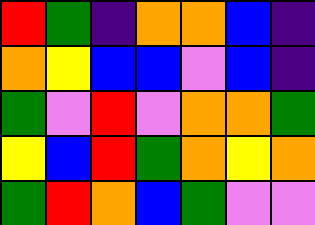[["red", "green", "indigo", "orange", "orange", "blue", "indigo"], ["orange", "yellow", "blue", "blue", "violet", "blue", "indigo"], ["green", "violet", "red", "violet", "orange", "orange", "green"], ["yellow", "blue", "red", "green", "orange", "yellow", "orange"], ["green", "red", "orange", "blue", "green", "violet", "violet"]]